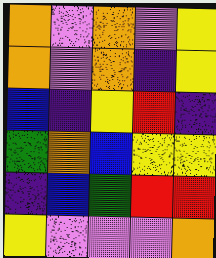[["orange", "violet", "orange", "violet", "yellow"], ["orange", "violet", "orange", "indigo", "yellow"], ["blue", "indigo", "yellow", "red", "indigo"], ["green", "orange", "blue", "yellow", "yellow"], ["indigo", "blue", "green", "red", "red"], ["yellow", "violet", "violet", "violet", "orange"]]